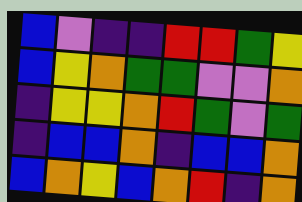[["blue", "violet", "indigo", "indigo", "red", "red", "green", "yellow"], ["blue", "yellow", "orange", "green", "green", "violet", "violet", "orange"], ["indigo", "yellow", "yellow", "orange", "red", "green", "violet", "green"], ["indigo", "blue", "blue", "orange", "indigo", "blue", "blue", "orange"], ["blue", "orange", "yellow", "blue", "orange", "red", "indigo", "orange"]]